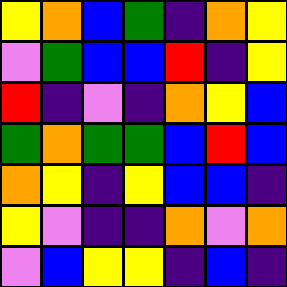[["yellow", "orange", "blue", "green", "indigo", "orange", "yellow"], ["violet", "green", "blue", "blue", "red", "indigo", "yellow"], ["red", "indigo", "violet", "indigo", "orange", "yellow", "blue"], ["green", "orange", "green", "green", "blue", "red", "blue"], ["orange", "yellow", "indigo", "yellow", "blue", "blue", "indigo"], ["yellow", "violet", "indigo", "indigo", "orange", "violet", "orange"], ["violet", "blue", "yellow", "yellow", "indigo", "blue", "indigo"]]